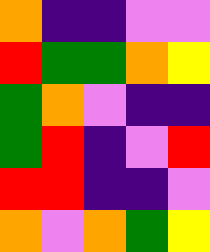[["orange", "indigo", "indigo", "violet", "violet"], ["red", "green", "green", "orange", "yellow"], ["green", "orange", "violet", "indigo", "indigo"], ["green", "red", "indigo", "violet", "red"], ["red", "red", "indigo", "indigo", "violet"], ["orange", "violet", "orange", "green", "yellow"]]